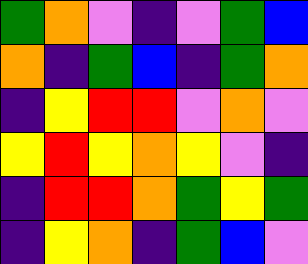[["green", "orange", "violet", "indigo", "violet", "green", "blue"], ["orange", "indigo", "green", "blue", "indigo", "green", "orange"], ["indigo", "yellow", "red", "red", "violet", "orange", "violet"], ["yellow", "red", "yellow", "orange", "yellow", "violet", "indigo"], ["indigo", "red", "red", "orange", "green", "yellow", "green"], ["indigo", "yellow", "orange", "indigo", "green", "blue", "violet"]]